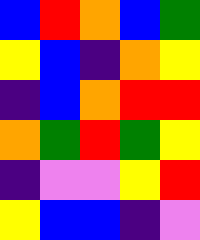[["blue", "red", "orange", "blue", "green"], ["yellow", "blue", "indigo", "orange", "yellow"], ["indigo", "blue", "orange", "red", "red"], ["orange", "green", "red", "green", "yellow"], ["indigo", "violet", "violet", "yellow", "red"], ["yellow", "blue", "blue", "indigo", "violet"]]